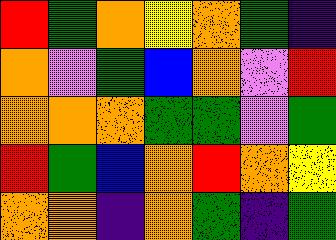[["red", "green", "orange", "yellow", "orange", "green", "indigo"], ["orange", "violet", "green", "blue", "orange", "violet", "red"], ["orange", "orange", "orange", "green", "green", "violet", "green"], ["red", "green", "blue", "orange", "red", "orange", "yellow"], ["orange", "orange", "indigo", "orange", "green", "indigo", "green"]]